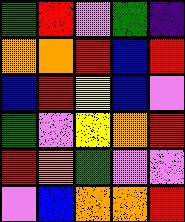[["green", "red", "violet", "green", "indigo"], ["orange", "orange", "red", "blue", "red"], ["blue", "red", "yellow", "blue", "violet"], ["green", "violet", "yellow", "orange", "red"], ["red", "orange", "green", "violet", "violet"], ["violet", "blue", "orange", "orange", "red"]]